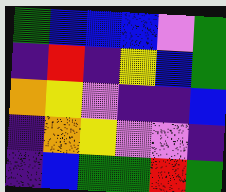[["green", "blue", "blue", "blue", "violet", "green"], ["indigo", "red", "indigo", "yellow", "blue", "green"], ["orange", "yellow", "violet", "indigo", "indigo", "blue"], ["indigo", "orange", "yellow", "violet", "violet", "indigo"], ["indigo", "blue", "green", "green", "red", "green"]]